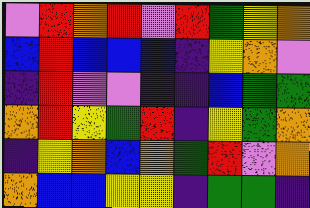[["violet", "red", "orange", "red", "violet", "red", "green", "yellow", "orange"], ["blue", "red", "blue", "blue", "blue", "indigo", "yellow", "orange", "violet"], ["indigo", "red", "violet", "violet", "indigo", "indigo", "blue", "green", "green"], ["orange", "red", "yellow", "green", "red", "indigo", "yellow", "green", "orange"], ["indigo", "yellow", "orange", "blue", "orange", "green", "red", "violet", "orange"], ["orange", "blue", "blue", "yellow", "yellow", "indigo", "green", "green", "indigo"]]